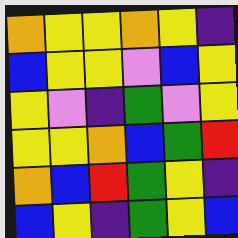[["orange", "yellow", "yellow", "orange", "yellow", "indigo"], ["blue", "yellow", "yellow", "violet", "blue", "yellow"], ["yellow", "violet", "indigo", "green", "violet", "yellow"], ["yellow", "yellow", "orange", "blue", "green", "red"], ["orange", "blue", "red", "green", "yellow", "indigo"], ["blue", "yellow", "indigo", "green", "yellow", "blue"]]